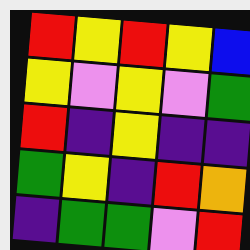[["red", "yellow", "red", "yellow", "blue"], ["yellow", "violet", "yellow", "violet", "green"], ["red", "indigo", "yellow", "indigo", "indigo"], ["green", "yellow", "indigo", "red", "orange"], ["indigo", "green", "green", "violet", "red"]]